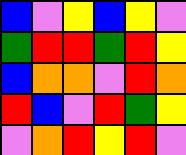[["blue", "violet", "yellow", "blue", "yellow", "violet"], ["green", "red", "red", "green", "red", "yellow"], ["blue", "orange", "orange", "violet", "red", "orange"], ["red", "blue", "violet", "red", "green", "yellow"], ["violet", "orange", "red", "yellow", "red", "violet"]]